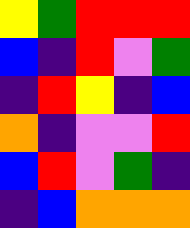[["yellow", "green", "red", "red", "red"], ["blue", "indigo", "red", "violet", "green"], ["indigo", "red", "yellow", "indigo", "blue"], ["orange", "indigo", "violet", "violet", "red"], ["blue", "red", "violet", "green", "indigo"], ["indigo", "blue", "orange", "orange", "orange"]]